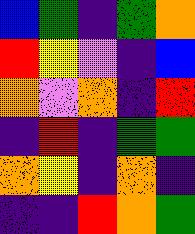[["blue", "green", "indigo", "green", "orange"], ["red", "yellow", "violet", "indigo", "blue"], ["orange", "violet", "orange", "indigo", "red"], ["indigo", "red", "indigo", "green", "green"], ["orange", "yellow", "indigo", "orange", "indigo"], ["indigo", "indigo", "red", "orange", "green"]]